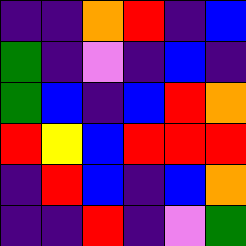[["indigo", "indigo", "orange", "red", "indigo", "blue"], ["green", "indigo", "violet", "indigo", "blue", "indigo"], ["green", "blue", "indigo", "blue", "red", "orange"], ["red", "yellow", "blue", "red", "red", "red"], ["indigo", "red", "blue", "indigo", "blue", "orange"], ["indigo", "indigo", "red", "indigo", "violet", "green"]]